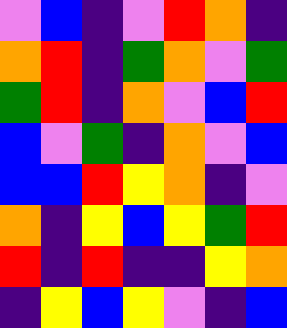[["violet", "blue", "indigo", "violet", "red", "orange", "indigo"], ["orange", "red", "indigo", "green", "orange", "violet", "green"], ["green", "red", "indigo", "orange", "violet", "blue", "red"], ["blue", "violet", "green", "indigo", "orange", "violet", "blue"], ["blue", "blue", "red", "yellow", "orange", "indigo", "violet"], ["orange", "indigo", "yellow", "blue", "yellow", "green", "red"], ["red", "indigo", "red", "indigo", "indigo", "yellow", "orange"], ["indigo", "yellow", "blue", "yellow", "violet", "indigo", "blue"]]